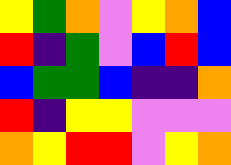[["yellow", "green", "orange", "violet", "yellow", "orange", "blue"], ["red", "indigo", "green", "violet", "blue", "red", "blue"], ["blue", "green", "green", "blue", "indigo", "indigo", "orange"], ["red", "indigo", "yellow", "yellow", "violet", "violet", "violet"], ["orange", "yellow", "red", "red", "violet", "yellow", "orange"]]